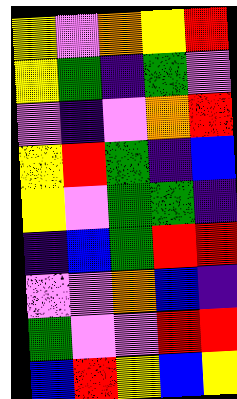[["yellow", "violet", "orange", "yellow", "red"], ["yellow", "green", "indigo", "green", "violet"], ["violet", "indigo", "violet", "orange", "red"], ["yellow", "red", "green", "indigo", "blue"], ["yellow", "violet", "green", "green", "indigo"], ["indigo", "blue", "green", "red", "red"], ["violet", "violet", "orange", "blue", "indigo"], ["green", "violet", "violet", "red", "red"], ["blue", "red", "yellow", "blue", "yellow"]]